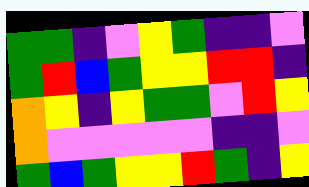[["green", "green", "indigo", "violet", "yellow", "green", "indigo", "indigo", "violet"], ["green", "red", "blue", "green", "yellow", "yellow", "red", "red", "indigo"], ["orange", "yellow", "indigo", "yellow", "green", "green", "violet", "red", "yellow"], ["orange", "violet", "violet", "violet", "violet", "violet", "indigo", "indigo", "violet"], ["green", "blue", "green", "yellow", "yellow", "red", "green", "indigo", "yellow"]]